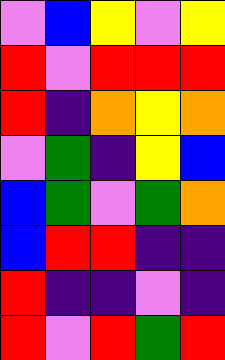[["violet", "blue", "yellow", "violet", "yellow"], ["red", "violet", "red", "red", "red"], ["red", "indigo", "orange", "yellow", "orange"], ["violet", "green", "indigo", "yellow", "blue"], ["blue", "green", "violet", "green", "orange"], ["blue", "red", "red", "indigo", "indigo"], ["red", "indigo", "indigo", "violet", "indigo"], ["red", "violet", "red", "green", "red"]]